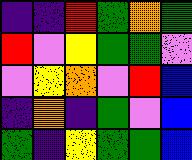[["indigo", "indigo", "red", "green", "orange", "green"], ["red", "violet", "yellow", "green", "green", "violet"], ["violet", "yellow", "orange", "violet", "red", "blue"], ["indigo", "orange", "indigo", "green", "violet", "blue"], ["green", "indigo", "yellow", "green", "green", "blue"]]